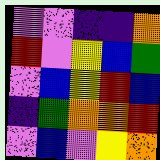[["violet", "violet", "indigo", "indigo", "orange"], ["red", "violet", "yellow", "blue", "green"], ["violet", "blue", "yellow", "red", "blue"], ["indigo", "green", "orange", "orange", "red"], ["violet", "blue", "violet", "yellow", "orange"]]